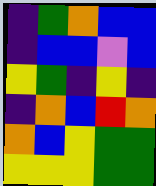[["indigo", "green", "orange", "blue", "blue"], ["indigo", "blue", "blue", "violet", "blue"], ["yellow", "green", "indigo", "yellow", "indigo"], ["indigo", "orange", "blue", "red", "orange"], ["orange", "blue", "yellow", "green", "green"], ["yellow", "yellow", "yellow", "green", "green"]]